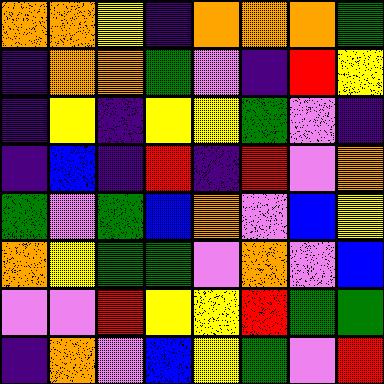[["orange", "orange", "yellow", "indigo", "orange", "orange", "orange", "green"], ["indigo", "orange", "orange", "green", "violet", "indigo", "red", "yellow"], ["indigo", "yellow", "indigo", "yellow", "yellow", "green", "violet", "indigo"], ["indigo", "blue", "indigo", "red", "indigo", "red", "violet", "orange"], ["green", "violet", "green", "blue", "orange", "violet", "blue", "yellow"], ["orange", "yellow", "green", "green", "violet", "orange", "violet", "blue"], ["violet", "violet", "red", "yellow", "yellow", "red", "green", "green"], ["indigo", "orange", "violet", "blue", "yellow", "green", "violet", "red"]]